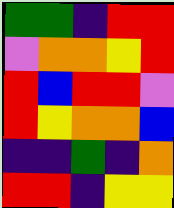[["green", "green", "indigo", "red", "red"], ["violet", "orange", "orange", "yellow", "red"], ["red", "blue", "red", "red", "violet"], ["red", "yellow", "orange", "orange", "blue"], ["indigo", "indigo", "green", "indigo", "orange"], ["red", "red", "indigo", "yellow", "yellow"]]